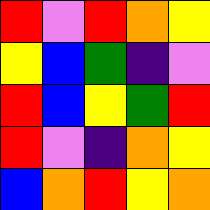[["red", "violet", "red", "orange", "yellow"], ["yellow", "blue", "green", "indigo", "violet"], ["red", "blue", "yellow", "green", "red"], ["red", "violet", "indigo", "orange", "yellow"], ["blue", "orange", "red", "yellow", "orange"]]